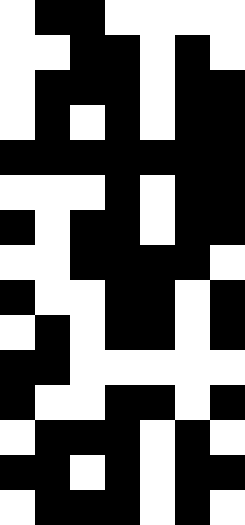[["white", "black", "black", "white", "white", "white", "white"], ["white", "white", "black", "black", "white", "black", "white"], ["white", "black", "black", "black", "white", "black", "black"], ["white", "black", "white", "black", "white", "black", "black"], ["black", "black", "black", "black", "black", "black", "black"], ["white", "white", "white", "black", "white", "black", "black"], ["black", "white", "black", "black", "white", "black", "black"], ["white", "white", "black", "black", "black", "black", "white"], ["black", "white", "white", "black", "black", "white", "black"], ["white", "black", "white", "black", "black", "white", "black"], ["black", "black", "white", "white", "white", "white", "white"], ["black", "white", "white", "black", "black", "white", "black"], ["white", "black", "black", "black", "white", "black", "white"], ["black", "black", "white", "black", "white", "black", "black"], ["white", "black", "black", "black", "white", "black", "white"]]